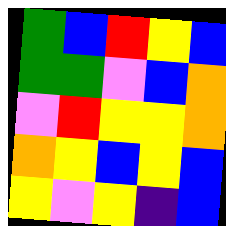[["green", "blue", "red", "yellow", "blue"], ["green", "green", "violet", "blue", "orange"], ["violet", "red", "yellow", "yellow", "orange"], ["orange", "yellow", "blue", "yellow", "blue"], ["yellow", "violet", "yellow", "indigo", "blue"]]